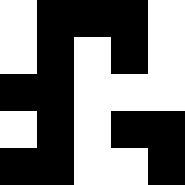[["white", "black", "black", "black", "white"], ["white", "black", "white", "black", "white"], ["black", "black", "white", "white", "white"], ["white", "black", "white", "black", "black"], ["black", "black", "white", "white", "black"]]